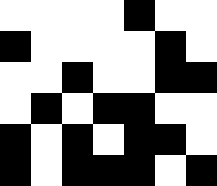[["white", "white", "white", "white", "black", "white", "white"], ["black", "white", "white", "white", "white", "black", "white"], ["white", "white", "black", "white", "white", "black", "black"], ["white", "black", "white", "black", "black", "white", "white"], ["black", "white", "black", "white", "black", "black", "white"], ["black", "white", "black", "black", "black", "white", "black"]]